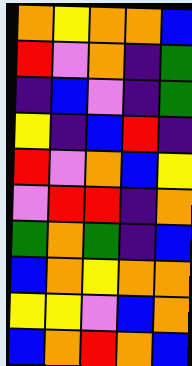[["orange", "yellow", "orange", "orange", "blue"], ["red", "violet", "orange", "indigo", "green"], ["indigo", "blue", "violet", "indigo", "green"], ["yellow", "indigo", "blue", "red", "indigo"], ["red", "violet", "orange", "blue", "yellow"], ["violet", "red", "red", "indigo", "orange"], ["green", "orange", "green", "indigo", "blue"], ["blue", "orange", "yellow", "orange", "orange"], ["yellow", "yellow", "violet", "blue", "orange"], ["blue", "orange", "red", "orange", "blue"]]